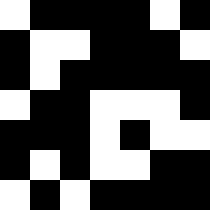[["white", "black", "black", "black", "black", "white", "black"], ["black", "white", "white", "black", "black", "black", "white"], ["black", "white", "black", "black", "black", "black", "black"], ["white", "black", "black", "white", "white", "white", "black"], ["black", "black", "black", "white", "black", "white", "white"], ["black", "white", "black", "white", "white", "black", "black"], ["white", "black", "white", "black", "black", "black", "black"]]